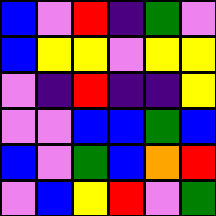[["blue", "violet", "red", "indigo", "green", "violet"], ["blue", "yellow", "yellow", "violet", "yellow", "yellow"], ["violet", "indigo", "red", "indigo", "indigo", "yellow"], ["violet", "violet", "blue", "blue", "green", "blue"], ["blue", "violet", "green", "blue", "orange", "red"], ["violet", "blue", "yellow", "red", "violet", "green"]]